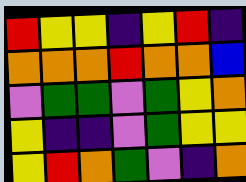[["red", "yellow", "yellow", "indigo", "yellow", "red", "indigo"], ["orange", "orange", "orange", "red", "orange", "orange", "blue"], ["violet", "green", "green", "violet", "green", "yellow", "orange"], ["yellow", "indigo", "indigo", "violet", "green", "yellow", "yellow"], ["yellow", "red", "orange", "green", "violet", "indigo", "orange"]]